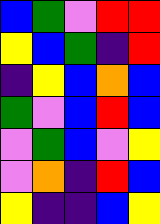[["blue", "green", "violet", "red", "red"], ["yellow", "blue", "green", "indigo", "red"], ["indigo", "yellow", "blue", "orange", "blue"], ["green", "violet", "blue", "red", "blue"], ["violet", "green", "blue", "violet", "yellow"], ["violet", "orange", "indigo", "red", "blue"], ["yellow", "indigo", "indigo", "blue", "yellow"]]